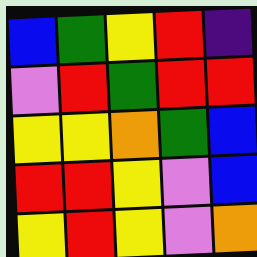[["blue", "green", "yellow", "red", "indigo"], ["violet", "red", "green", "red", "red"], ["yellow", "yellow", "orange", "green", "blue"], ["red", "red", "yellow", "violet", "blue"], ["yellow", "red", "yellow", "violet", "orange"]]